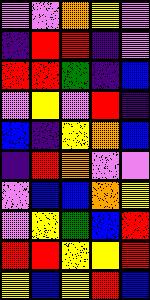[["violet", "violet", "orange", "yellow", "violet"], ["indigo", "red", "red", "indigo", "violet"], ["red", "red", "green", "indigo", "blue"], ["violet", "yellow", "violet", "red", "indigo"], ["blue", "indigo", "yellow", "orange", "blue"], ["indigo", "red", "orange", "violet", "violet"], ["violet", "blue", "blue", "orange", "yellow"], ["violet", "yellow", "green", "blue", "red"], ["red", "red", "yellow", "yellow", "red"], ["yellow", "blue", "yellow", "red", "blue"]]